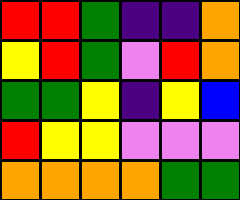[["red", "red", "green", "indigo", "indigo", "orange"], ["yellow", "red", "green", "violet", "red", "orange"], ["green", "green", "yellow", "indigo", "yellow", "blue"], ["red", "yellow", "yellow", "violet", "violet", "violet"], ["orange", "orange", "orange", "orange", "green", "green"]]